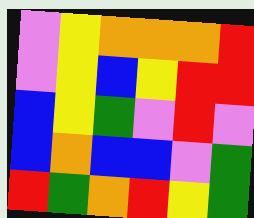[["violet", "yellow", "orange", "orange", "orange", "red"], ["violet", "yellow", "blue", "yellow", "red", "red"], ["blue", "yellow", "green", "violet", "red", "violet"], ["blue", "orange", "blue", "blue", "violet", "green"], ["red", "green", "orange", "red", "yellow", "green"]]